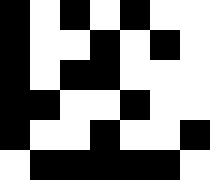[["black", "white", "black", "white", "black", "white", "white"], ["black", "white", "white", "black", "white", "black", "white"], ["black", "white", "black", "black", "white", "white", "white"], ["black", "black", "white", "white", "black", "white", "white"], ["black", "white", "white", "black", "white", "white", "black"], ["white", "black", "black", "black", "black", "black", "white"]]